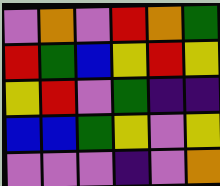[["violet", "orange", "violet", "red", "orange", "green"], ["red", "green", "blue", "yellow", "red", "yellow"], ["yellow", "red", "violet", "green", "indigo", "indigo"], ["blue", "blue", "green", "yellow", "violet", "yellow"], ["violet", "violet", "violet", "indigo", "violet", "orange"]]